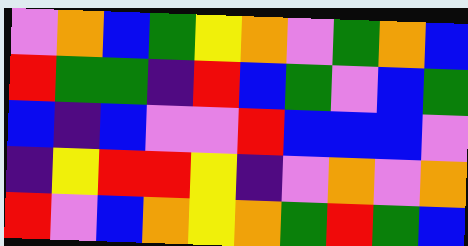[["violet", "orange", "blue", "green", "yellow", "orange", "violet", "green", "orange", "blue"], ["red", "green", "green", "indigo", "red", "blue", "green", "violet", "blue", "green"], ["blue", "indigo", "blue", "violet", "violet", "red", "blue", "blue", "blue", "violet"], ["indigo", "yellow", "red", "red", "yellow", "indigo", "violet", "orange", "violet", "orange"], ["red", "violet", "blue", "orange", "yellow", "orange", "green", "red", "green", "blue"]]